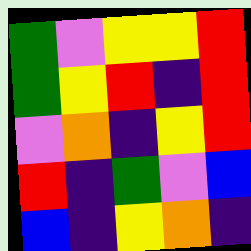[["green", "violet", "yellow", "yellow", "red"], ["green", "yellow", "red", "indigo", "red"], ["violet", "orange", "indigo", "yellow", "red"], ["red", "indigo", "green", "violet", "blue"], ["blue", "indigo", "yellow", "orange", "indigo"]]